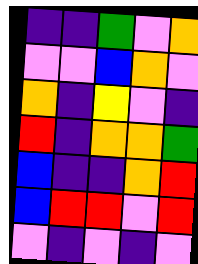[["indigo", "indigo", "green", "violet", "orange"], ["violet", "violet", "blue", "orange", "violet"], ["orange", "indigo", "yellow", "violet", "indigo"], ["red", "indigo", "orange", "orange", "green"], ["blue", "indigo", "indigo", "orange", "red"], ["blue", "red", "red", "violet", "red"], ["violet", "indigo", "violet", "indigo", "violet"]]